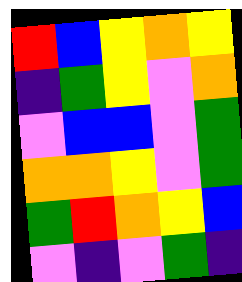[["red", "blue", "yellow", "orange", "yellow"], ["indigo", "green", "yellow", "violet", "orange"], ["violet", "blue", "blue", "violet", "green"], ["orange", "orange", "yellow", "violet", "green"], ["green", "red", "orange", "yellow", "blue"], ["violet", "indigo", "violet", "green", "indigo"]]